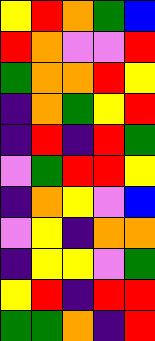[["yellow", "red", "orange", "green", "blue"], ["red", "orange", "violet", "violet", "red"], ["green", "orange", "orange", "red", "yellow"], ["indigo", "orange", "green", "yellow", "red"], ["indigo", "red", "indigo", "red", "green"], ["violet", "green", "red", "red", "yellow"], ["indigo", "orange", "yellow", "violet", "blue"], ["violet", "yellow", "indigo", "orange", "orange"], ["indigo", "yellow", "yellow", "violet", "green"], ["yellow", "red", "indigo", "red", "red"], ["green", "green", "orange", "indigo", "red"]]